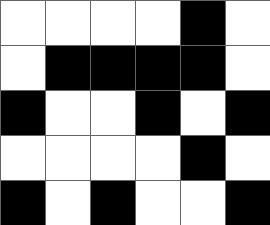[["white", "white", "white", "white", "black", "white"], ["white", "black", "black", "black", "black", "white"], ["black", "white", "white", "black", "white", "black"], ["white", "white", "white", "white", "black", "white"], ["black", "white", "black", "white", "white", "black"]]